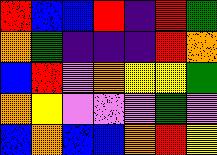[["red", "blue", "blue", "red", "indigo", "red", "green"], ["orange", "green", "indigo", "indigo", "indigo", "red", "orange"], ["blue", "red", "violet", "orange", "yellow", "yellow", "green"], ["orange", "yellow", "violet", "violet", "violet", "green", "violet"], ["blue", "orange", "blue", "blue", "orange", "red", "yellow"]]